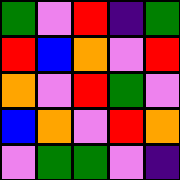[["green", "violet", "red", "indigo", "green"], ["red", "blue", "orange", "violet", "red"], ["orange", "violet", "red", "green", "violet"], ["blue", "orange", "violet", "red", "orange"], ["violet", "green", "green", "violet", "indigo"]]